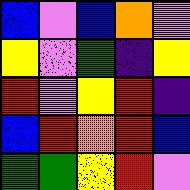[["blue", "violet", "blue", "orange", "violet"], ["yellow", "violet", "green", "indigo", "yellow"], ["red", "violet", "yellow", "red", "indigo"], ["blue", "red", "orange", "red", "blue"], ["green", "green", "yellow", "red", "violet"]]